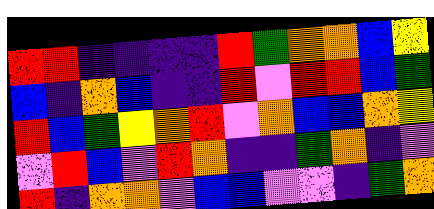[["red", "red", "indigo", "indigo", "indigo", "indigo", "red", "green", "orange", "orange", "blue", "yellow"], ["blue", "indigo", "orange", "blue", "indigo", "indigo", "red", "violet", "red", "red", "blue", "green"], ["red", "blue", "green", "yellow", "orange", "red", "violet", "orange", "blue", "blue", "orange", "yellow"], ["violet", "red", "blue", "violet", "red", "orange", "indigo", "indigo", "green", "orange", "indigo", "violet"], ["red", "indigo", "orange", "orange", "violet", "blue", "blue", "violet", "violet", "indigo", "green", "orange"]]